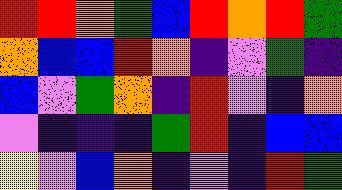[["red", "red", "orange", "green", "blue", "red", "orange", "red", "green"], ["orange", "blue", "blue", "red", "orange", "indigo", "violet", "green", "indigo"], ["blue", "violet", "green", "orange", "indigo", "red", "violet", "indigo", "orange"], ["violet", "indigo", "indigo", "indigo", "green", "red", "indigo", "blue", "blue"], ["yellow", "violet", "blue", "orange", "indigo", "violet", "indigo", "red", "green"]]